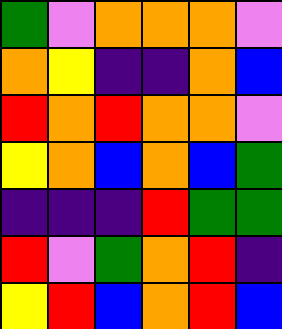[["green", "violet", "orange", "orange", "orange", "violet"], ["orange", "yellow", "indigo", "indigo", "orange", "blue"], ["red", "orange", "red", "orange", "orange", "violet"], ["yellow", "orange", "blue", "orange", "blue", "green"], ["indigo", "indigo", "indigo", "red", "green", "green"], ["red", "violet", "green", "orange", "red", "indigo"], ["yellow", "red", "blue", "orange", "red", "blue"]]